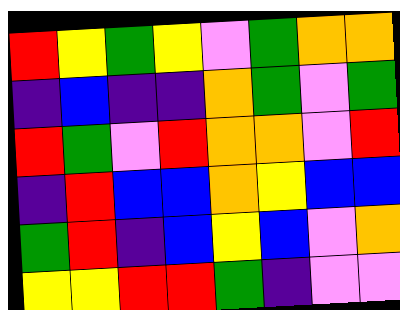[["red", "yellow", "green", "yellow", "violet", "green", "orange", "orange"], ["indigo", "blue", "indigo", "indigo", "orange", "green", "violet", "green"], ["red", "green", "violet", "red", "orange", "orange", "violet", "red"], ["indigo", "red", "blue", "blue", "orange", "yellow", "blue", "blue"], ["green", "red", "indigo", "blue", "yellow", "blue", "violet", "orange"], ["yellow", "yellow", "red", "red", "green", "indigo", "violet", "violet"]]